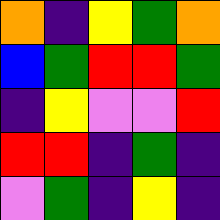[["orange", "indigo", "yellow", "green", "orange"], ["blue", "green", "red", "red", "green"], ["indigo", "yellow", "violet", "violet", "red"], ["red", "red", "indigo", "green", "indigo"], ["violet", "green", "indigo", "yellow", "indigo"]]